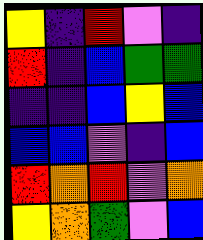[["yellow", "indigo", "red", "violet", "indigo"], ["red", "indigo", "blue", "green", "green"], ["indigo", "indigo", "blue", "yellow", "blue"], ["blue", "blue", "violet", "indigo", "blue"], ["red", "orange", "red", "violet", "orange"], ["yellow", "orange", "green", "violet", "blue"]]